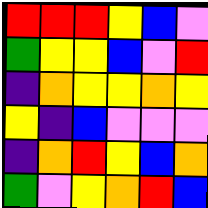[["red", "red", "red", "yellow", "blue", "violet"], ["green", "yellow", "yellow", "blue", "violet", "red"], ["indigo", "orange", "yellow", "yellow", "orange", "yellow"], ["yellow", "indigo", "blue", "violet", "violet", "violet"], ["indigo", "orange", "red", "yellow", "blue", "orange"], ["green", "violet", "yellow", "orange", "red", "blue"]]